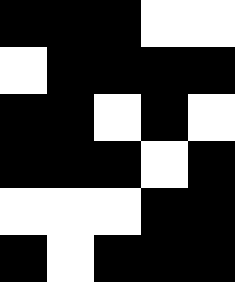[["black", "black", "black", "white", "white"], ["white", "black", "black", "black", "black"], ["black", "black", "white", "black", "white"], ["black", "black", "black", "white", "black"], ["white", "white", "white", "black", "black"], ["black", "white", "black", "black", "black"]]